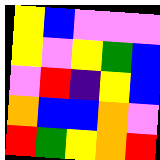[["yellow", "blue", "violet", "violet", "violet"], ["yellow", "violet", "yellow", "green", "blue"], ["violet", "red", "indigo", "yellow", "blue"], ["orange", "blue", "blue", "orange", "violet"], ["red", "green", "yellow", "orange", "red"]]